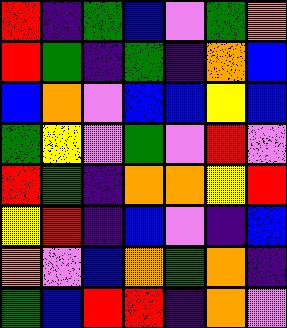[["red", "indigo", "green", "blue", "violet", "green", "orange"], ["red", "green", "indigo", "green", "indigo", "orange", "blue"], ["blue", "orange", "violet", "blue", "blue", "yellow", "blue"], ["green", "yellow", "violet", "green", "violet", "red", "violet"], ["red", "green", "indigo", "orange", "orange", "yellow", "red"], ["yellow", "red", "indigo", "blue", "violet", "indigo", "blue"], ["orange", "violet", "blue", "orange", "green", "orange", "indigo"], ["green", "blue", "red", "red", "indigo", "orange", "violet"]]